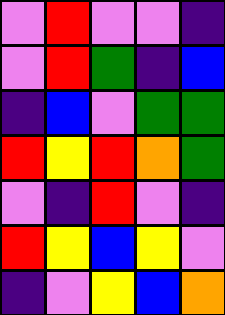[["violet", "red", "violet", "violet", "indigo"], ["violet", "red", "green", "indigo", "blue"], ["indigo", "blue", "violet", "green", "green"], ["red", "yellow", "red", "orange", "green"], ["violet", "indigo", "red", "violet", "indigo"], ["red", "yellow", "blue", "yellow", "violet"], ["indigo", "violet", "yellow", "blue", "orange"]]